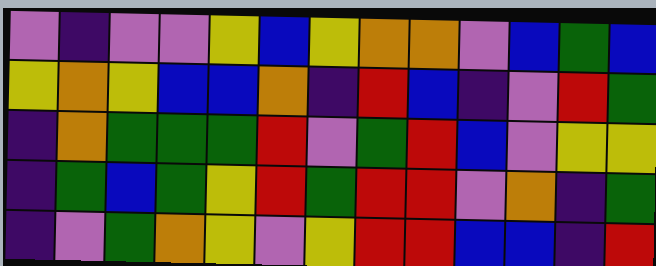[["violet", "indigo", "violet", "violet", "yellow", "blue", "yellow", "orange", "orange", "violet", "blue", "green", "blue"], ["yellow", "orange", "yellow", "blue", "blue", "orange", "indigo", "red", "blue", "indigo", "violet", "red", "green"], ["indigo", "orange", "green", "green", "green", "red", "violet", "green", "red", "blue", "violet", "yellow", "yellow"], ["indigo", "green", "blue", "green", "yellow", "red", "green", "red", "red", "violet", "orange", "indigo", "green"], ["indigo", "violet", "green", "orange", "yellow", "violet", "yellow", "red", "red", "blue", "blue", "indigo", "red"]]